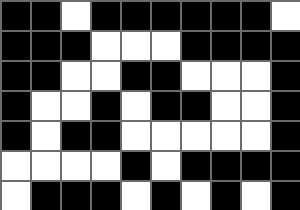[["black", "black", "white", "black", "black", "black", "black", "black", "black", "white"], ["black", "black", "black", "white", "white", "white", "black", "black", "black", "black"], ["black", "black", "white", "white", "black", "black", "white", "white", "white", "black"], ["black", "white", "white", "black", "white", "black", "black", "white", "white", "black"], ["black", "white", "black", "black", "white", "white", "white", "white", "white", "black"], ["white", "white", "white", "white", "black", "white", "black", "black", "black", "black"], ["white", "black", "black", "black", "white", "black", "white", "black", "white", "black"]]